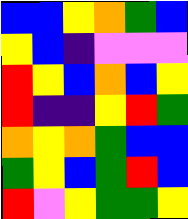[["blue", "blue", "yellow", "orange", "green", "blue"], ["yellow", "blue", "indigo", "violet", "violet", "violet"], ["red", "yellow", "blue", "orange", "blue", "yellow"], ["red", "indigo", "indigo", "yellow", "red", "green"], ["orange", "yellow", "orange", "green", "blue", "blue"], ["green", "yellow", "blue", "green", "red", "blue"], ["red", "violet", "yellow", "green", "green", "yellow"]]